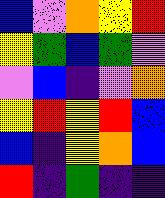[["blue", "violet", "orange", "yellow", "red"], ["yellow", "green", "blue", "green", "violet"], ["violet", "blue", "indigo", "violet", "orange"], ["yellow", "red", "yellow", "red", "blue"], ["blue", "indigo", "yellow", "orange", "blue"], ["red", "indigo", "green", "indigo", "indigo"]]